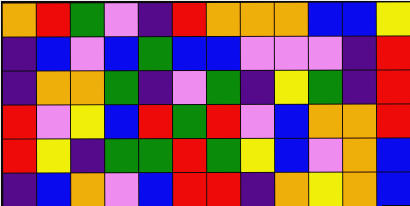[["orange", "red", "green", "violet", "indigo", "red", "orange", "orange", "orange", "blue", "blue", "yellow"], ["indigo", "blue", "violet", "blue", "green", "blue", "blue", "violet", "violet", "violet", "indigo", "red"], ["indigo", "orange", "orange", "green", "indigo", "violet", "green", "indigo", "yellow", "green", "indigo", "red"], ["red", "violet", "yellow", "blue", "red", "green", "red", "violet", "blue", "orange", "orange", "red"], ["red", "yellow", "indigo", "green", "green", "red", "green", "yellow", "blue", "violet", "orange", "blue"], ["indigo", "blue", "orange", "violet", "blue", "red", "red", "indigo", "orange", "yellow", "orange", "blue"]]